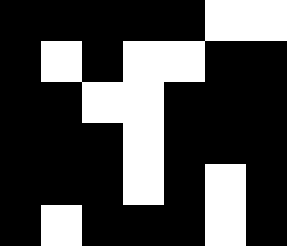[["black", "black", "black", "black", "black", "white", "white"], ["black", "white", "black", "white", "white", "black", "black"], ["black", "black", "white", "white", "black", "black", "black"], ["black", "black", "black", "white", "black", "black", "black"], ["black", "black", "black", "white", "black", "white", "black"], ["black", "white", "black", "black", "black", "white", "black"]]